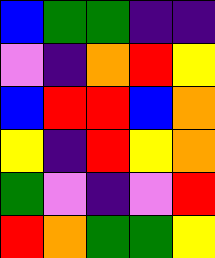[["blue", "green", "green", "indigo", "indigo"], ["violet", "indigo", "orange", "red", "yellow"], ["blue", "red", "red", "blue", "orange"], ["yellow", "indigo", "red", "yellow", "orange"], ["green", "violet", "indigo", "violet", "red"], ["red", "orange", "green", "green", "yellow"]]